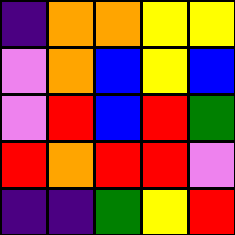[["indigo", "orange", "orange", "yellow", "yellow"], ["violet", "orange", "blue", "yellow", "blue"], ["violet", "red", "blue", "red", "green"], ["red", "orange", "red", "red", "violet"], ["indigo", "indigo", "green", "yellow", "red"]]